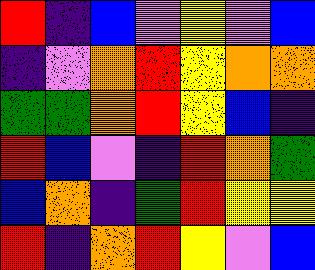[["red", "indigo", "blue", "violet", "yellow", "violet", "blue"], ["indigo", "violet", "orange", "red", "yellow", "orange", "orange"], ["green", "green", "orange", "red", "yellow", "blue", "indigo"], ["red", "blue", "violet", "indigo", "red", "orange", "green"], ["blue", "orange", "indigo", "green", "red", "yellow", "yellow"], ["red", "indigo", "orange", "red", "yellow", "violet", "blue"]]